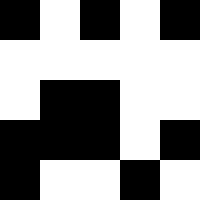[["black", "white", "black", "white", "black"], ["white", "white", "white", "white", "white"], ["white", "black", "black", "white", "white"], ["black", "black", "black", "white", "black"], ["black", "white", "white", "black", "white"]]